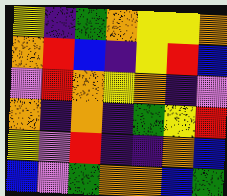[["yellow", "indigo", "green", "orange", "yellow", "yellow", "orange"], ["orange", "red", "blue", "indigo", "yellow", "red", "blue"], ["violet", "red", "orange", "yellow", "orange", "indigo", "violet"], ["orange", "indigo", "orange", "indigo", "green", "yellow", "red"], ["yellow", "violet", "red", "indigo", "indigo", "orange", "blue"], ["blue", "violet", "green", "orange", "orange", "blue", "green"]]